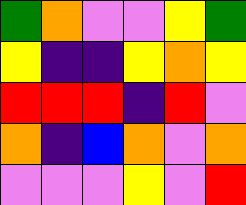[["green", "orange", "violet", "violet", "yellow", "green"], ["yellow", "indigo", "indigo", "yellow", "orange", "yellow"], ["red", "red", "red", "indigo", "red", "violet"], ["orange", "indigo", "blue", "orange", "violet", "orange"], ["violet", "violet", "violet", "yellow", "violet", "red"]]